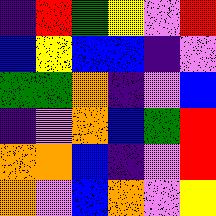[["indigo", "red", "green", "yellow", "violet", "red"], ["blue", "yellow", "blue", "blue", "indigo", "violet"], ["green", "green", "orange", "indigo", "violet", "blue"], ["indigo", "violet", "orange", "blue", "green", "red"], ["orange", "orange", "blue", "indigo", "violet", "red"], ["orange", "violet", "blue", "orange", "violet", "yellow"]]